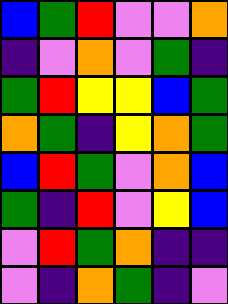[["blue", "green", "red", "violet", "violet", "orange"], ["indigo", "violet", "orange", "violet", "green", "indigo"], ["green", "red", "yellow", "yellow", "blue", "green"], ["orange", "green", "indigo", "yellow", "orange", "green"], ["blue", "red", "green", "violet", "orange", "blue"], ["green", "indigo", "red", "violet", "yellow", "blue"], ["violet", "red", "green", "orange", "indigo", "indigo"], ["violet", "indigo", "orange", "green", "indigo", "violet"]]